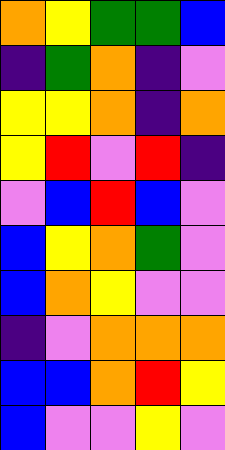[["orange", "yellow", "green", "green", "blue"], ["indigo", "green", "orange", "indigo", "violet"], ["yellow", "yellow", "orange", "indigo", "orange"], ["yellow", "red", "violet", "red", "indigo"], ["violet", "blue", "red", "blue", "violet"], ["blue", "yellow", "orange", "green", "violet"], ["blue", "orange", "yellow", "violet", "violet"], ["indigo", "violet", "orange", "orange", "orange"], ["blue", "blue", "orange", "red", "yellow"], ["blue", "violet", "violet", "yellow", "violet"]]